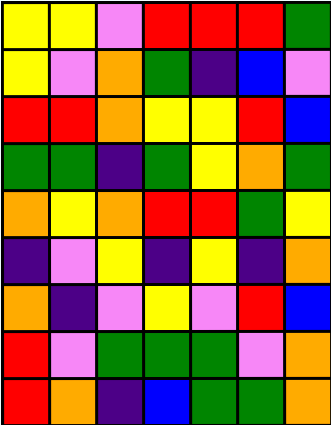[["yellow", "yellow", "violet", "red", "red", "red", "green"], ["yellow", "violet", "orange", "green", "indigo", "blue", "violet"], ["red", "red", "orange", "yellow", "yellow", "red", "blue"], ["green", "green", "indigo", "green", "yellow", "orange", "green"], ["orange", "yellow", "orange", "red", "red", "green", "yellow"], ["indigo", "violet", "yellow", "indigo", "yellow", "indigo", "orange"], ["orange", "indigo", "violet", "yellow", "violet", "red", "blue"], ["red", "violet", "green", "green", "green", "violet", "orange"], ["red", "orange", "indigo", "blue", "green", "green", "orange"]]